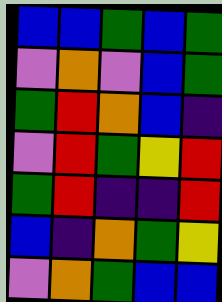[["blue", "blue", "green", "blue", "green"], ["violet", "orange", "violet", "blue", "green"], ["green", "red", "orange", "blue", "indigo"], ["violet", "red", "green", "yellow", "red"], ["green", "red", "indigo", "indigo", "red"], ["blue", "indigo", "orange", "green", "yellow"], ["violet", "orange", "green", "blue", "blue"]]